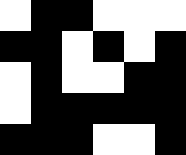[["white", "black", "black", "white", "white", "white"], ["black", "black", "white", "black", "white", "black"], ["white", "black", "white", "white", "black", "black"], ["white", "black", "black", "black", "black", "black"], ["black", "black", "black", "white", "white", "black"]]